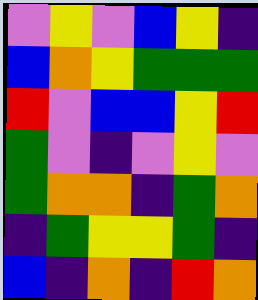[["violet", "yellow", "violet", "blue", "yellow", "indigo"], ["blue", "orange", "yellow", "green", "green", "green"], ["red", "violet", "blue", "blue", "yellow", "red"], ["green", "violet", "indigo", "violet", "yellow", "violet"], ["green", "orange", "orange", "indigo", "green", "orange"], ["indigo", "green", "yellow", "yellow", "green", "indigo"], ["blue", "indigo", "orange", "indigo", "red", "orange"]]